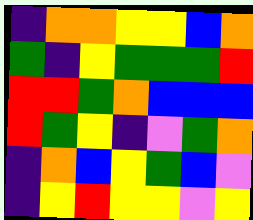[["indigo", "orange", "orange", "yellow", "yellow", "blue", "orange"], ["green", "indigo", "yellow", "green", "green", "green", "red"], ["red", "red", "green", "orange", "blue", "blue", "blue"], ["red", "green", "yellow", "indigo", "violet", "green", "orange"], ["indigo", "orange", "blue", "yellow", "green", "blue", "violet"], ["indigo", "yellow", "red", "yellow", "yellow", "violet", "yellow"]]